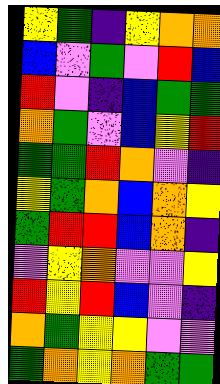[["yellow", "green", "indigo", "yellow", "orange", "orange"], ["blue", "violet", "green", "violet", "red", "blue"], ["red", "violet", "indigo", "blue", "green", "green"], ["orange", "green", "violet", "blue", "yellow", "red"], ["green", "green", "red", "orange", "violet", "indigo"], ["yellow", "green", "orange", "blue", "orange", "yellow"], ["green", "red", "red", "blue", "orange", "indigo"], ["violet", "yellow", "orange", "violet", "violet", "yellow"], ["red", "yellow", "red", "blue", "violet", "indigo"], ["orange", "green", "yellow", "yellow", "violet", "violet"], ["green", "orange", "yellow", "orange", "green", "green"]]